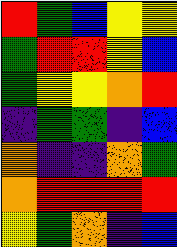[["red", "green", "blue", "yellow", "yellow"], ["green", "red", "red", "yellow", "blue"], ["green", "yellow", "yellow", "orange", "red"], ["indigo", "green", "green", "indigo", "blue"], ["orange", "indigo", "indigo", "orange", "green"], ["orange", "red", "red", "red", "red"], ["yellow", "green", "orange", "indigo", "blue"]]